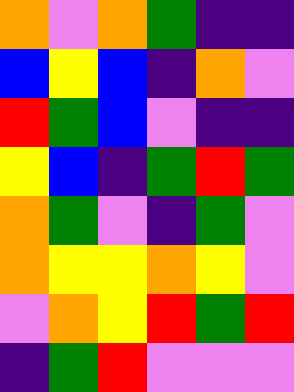[["orange", "violet", "orange", "green", "indigo", "indigo"], ["blue", "yellow", "blue", "indigo", "orange", "violet"], ["red", "green", "blue", "violet", "indigo", "indigo"], ["yellow", "blue", "indigo", "green", "red", "green"], ["orange", "green", "violet", "indigo", "green", "violet"], ["orange", "yellow", "yellow", "orange", "yellow", "violet"], ["violet", "orange", "yellow", "red", "green", "red"], ["indigo", "green", "red", "violet", "violet", "violet"]]